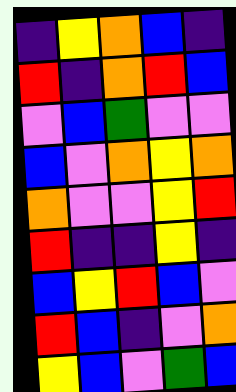[["indigo", "yellow", "orange", "blue", "indigo"], ["red", "indigo", "orange", "red", "blue"], ["violet", "blue", "green", "violet", "violet"], ["blue", "violet", "orange", "yellow", "orange"], ["orange", "violet", "violet", "yellow", "red"], ["red", "indigo", "indigo", "yellow", "indigo"], ["blue", "yellow", "red", "blue", "violet"], ["red", "blue", "indigo", "violet", "orange"], ["yellow", "blue", "violet", "green", "blue"]]